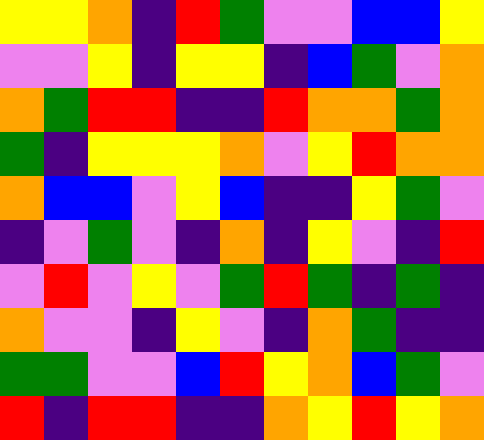[["yellow", "yellow", "orange", "indigo", "red", "green", "violet", "violet", "blue", "blue", "yellow"], ["violet", "violet", "yellow", "indigo", "yellow", "yellow", "indigo", "blue", "green", "violet", "orange"], ["orange", "green", "red", "red", "indigo", "indigo", "red", "orange", "orange", "green", "orange"], ["green", "indigo", "yellow", "yellow", "yellow", "orange", "violet", "yellow", "red", "orange", "orange"], ["orange", "blue", "blue", "violet", "yellow", "blue", "indigo", "indigo", "yellow", "green", "violet"], ["indigo", "violet", "green", "violet", "indigo", "orange", "indigo", "yellow", "violet", "indigo", "red"], ["violet", "red", "violet", "yellow", "violet", "green", "red", "green", "indigo", "green", "indigo"], ["orange", "violet", "violet", "indigo", "yellow", "violet", "indigo", "orange", "green", "indigo", "indigo"], ["green", "green", "violet", "violet", "blue", "red", "yellow", "orange", "blue", "green", "violet"], ["red", "indigo", "red", "red", "indigo", "indigo", "orange", "yellow", "red", "yellow", "orange"]]